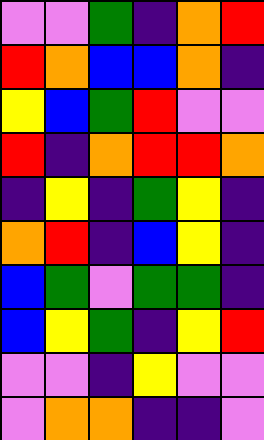[["violet", "violet", "green", "indigo", "orange", "red"], ["red", "orange", "blue", "blue", "orange", "indigo"], ["yellow", "blue", "green", "red", "violet", "violet"], ["red", "indigo", "orange", "red", "red", "orange"], ["indigo", "yellow", "indigo", "green", "yellow", "indigo"], ["orange", "red", "indigo", "blue", "yellow", "indigo"], ["blue", "green", "violet", "green", "green", "indigo"], ["blue", "yellow", "green", "indigo", "yellow", "red"], ["violet", "violet", "indigo", "yellow", "violet", "violet"], ["violet", "orange", "orange", "indigo", "indigo", "violet"]]